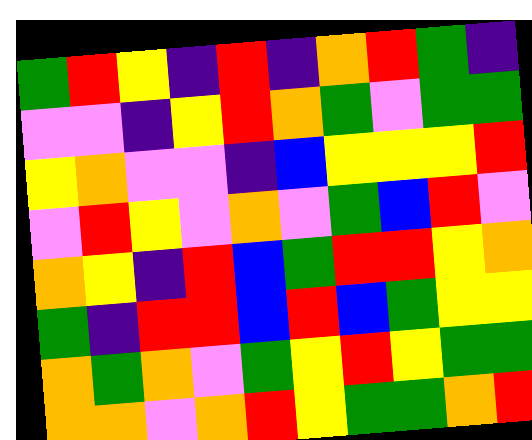[["green", "red", "yellow", "indigo", "red", "indigo", "orange", "red", "green", "indigo"], ["violet", "violet", "indigo", "yellow", "red", "orange", "green", "violet", "green", "green"], ["yellow", "orange", "violet", "violet", "indigo", "blue", "yellow", "yellow", "yellow", "red"], ["violet", "red", "yellow", "violet", "orange", "violet", "green", "blue", "red", "violet"], ["orange", "yellow", "indigo", "red", "blue", "green", "red", "red", "yellow", "orange"], ["green", "indigo", "red", "red", "blue", "red", "blue", "green", "yellow", "yellow"], ["orange", "green", "orange", "violet", "green", "yellow", "red", "yellow", "green", "green"], ["orange", "orange", "violet", "orange", "red", "yellow", "green", "green", "orange", "red"]]